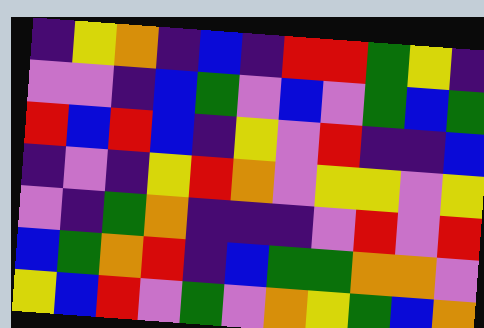[["indigo", "yellow", "orange", "indigo", "blue", "indigo", "red", "red", "green", "yellow", "indigo"], ["violet", "violet", "indigo", "blue", "green", "violet", "blue", "violet", "green", "blue", "green"], ["red", "blue", "red", "blue", "indigo", "yellow", "violet", "red", "indigo", "indigo", "blue"], ["indigo", "violet", "indigo", "yellow", "red", "orange", "violet", "yellow", "yellow", "violet", "yellow"], ["violet", "indigo", "green", "orange", "indigo", "indigo", "indigo", "violet", "red", "violet", "red"], ["blue", "green", "orange", "red", "indigo", "blue", "green", "green", "orange", "orange", "violet"], ["yellow", "blue", "red", "violet", "green", "violet", "orange", "yellow", "green", "blue", "orange"]]